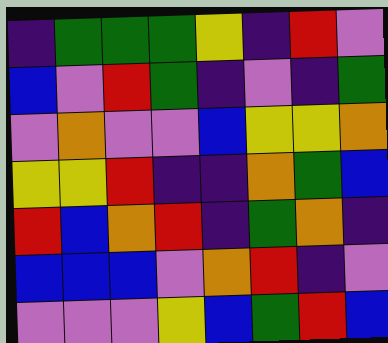[["indigo", "green", "green", "green", "yellow", "indigo", "red", "violet"], ["blue", "violet", "red", "green", "indigo", "violet", "indigo", "green"], ["violet", "orange", "violet", "violet", "blue", "yellow", "yellow", "orange"], ["yellow", "yellow", "red", "indigo", "indigo", "orange", "green", "blue"], ["red", "blue", "orange", "red", "indigo", "green", "orange", "indigo"], ["blue", "blue", "blue", "violet", "orange", "red", "indigo", "violet"], ["violet", "violet", "violet", "yellow", "blue", "green", "red", "blue"]]